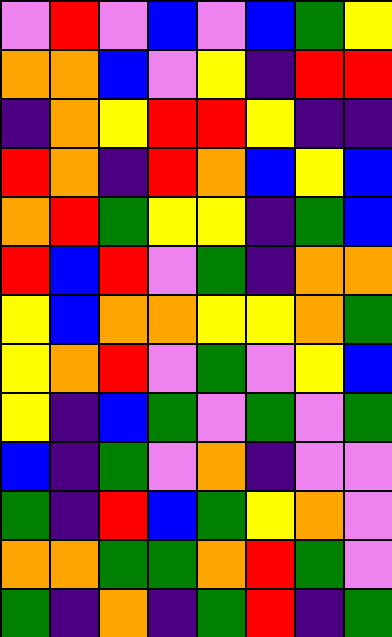[["violet", "red", "violet", "blue", "violet", "blue", "green", "yellow"], ["orange", "orange", "blue", "violet", "yellow", "indigo", "red", "red"], ["indigo", "orange", "yellow", "red", "red", "yellow", "indigo", "indigo"], ["red", "orange", "indigo", "red", "orange", "blue", "yellow", "blue"], ["orange", "red", "green", "yellow", "yellow", "indigo", "green", "blue"], ["red", "blue", "red", "violet", "green", "indigo", "orange", "orange"], ["yellow", "blue", "orange", "orange", "yellow", "yellow", "orange", "green"], ["yellow", "orange", "red", "violet", "green", "violet", "yellow", "blue"], ["yellow", "indigo", "blue", "green", "violet", "green", "violet", "green"], ["blue", "indigo", "green", "violet", "orange", "indigo", "violet", "violet"], ["green", "indigo", "red", "blue", "green", "yellow", "orange", "violet"], ["orange", "orange", "green", "green", "orange", "red", "green", "violet"], ["green", "indigo", "orange", "indigo", "green", "red", "indigo", "green"]]